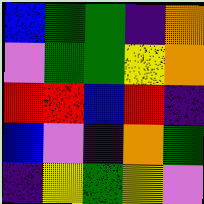[["blue", "green", "green", "indigo", "orange"], ["violet", "green", "green", "yellow", "orange"], ["red", "red", "blue", "red", "indigo"], ["blue", "violet", "indigo", "orange", "green"], ["indigo", "yellow", "green", "yellow", "violet"]]